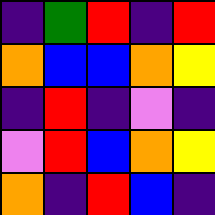[["indigo", "green", "red", "indigo", "red"], ["orange", "blue", "blue", "orange", "yellow"], ["indigo", "red", "indigo", "violet", "indigo"], ["violet", "red", "blue", "orange", "yellow"], ["orange", "indigo", "red", "blue", "indigo"]]